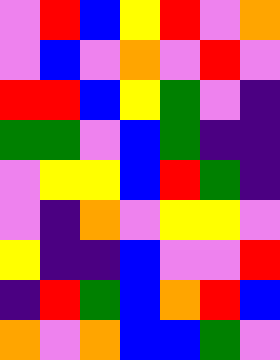[["violet", "red", "blue", "yellow", "red", "violet", "orange"], ["violet", "blue", "violet", "orange", "violet", "red", "violet"], ["red", "red", "blue", "yellow", "green", "violet", "indigo"], ["green", "green", "violet", "blue", "green", "indigo", "indigo"], ["violet", "yellow", "yellow", "blue", "red", "green", "indigo"], ["violet", "indigo", "orange", "violet", "yellow", "yellow", "violet"], ["yellow", "indigo", "indigo", "blue", "violet", "violet", "red"], ["indigo", "red", "green", "blue", "orange", "red", "blue"], ["orange", "violet", "orange", "blue", "blue", "green", "violet"]]